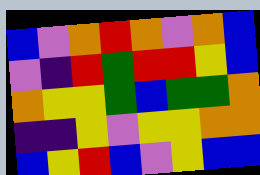[["blue", "violet", "orange", "red", "orange", "violet", "orange", "blue"], ["violet", "indigo", "red", "green", "red", "red", "yellow", "blue"], ["orange", "yellow", "yellow", "green", "blue", "green", "green", "orange"], ["indigo", "indigo", "yellow", "violet", "yellow", "yellow", "orange", "orange"], ["blue", "yellow", "red", "blue", "violet", "yellow", "blue", "blue"]]